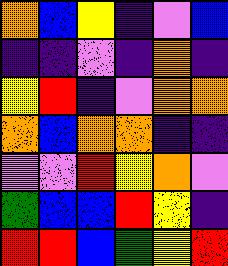[["orange", "blue", "yellow", "indigo", "violet", "blue"], ["indigo", "indigo", "violet", "indigo", "orange", "indigo"], ["yellow", "red", "indigo", "violet", "orange", "orange"], ["orange", "blue", "orange", "orange", "indigo", "indigo"], ["violet", "violet", "red", "yellow", "orange", "violet"], ["green", "blue", "blue", "red", "yellow", "indigo"], ["red", "red", "blue", "green", "yellow", "red"]]